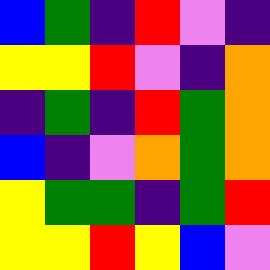[["blue", "green", "indigo", "red", "violet", "indigo"], ["yellow", "yellow", "red", "violet", "indigo", "orange"], ["indigo", "green", "indigo", "red", "green", "orange"], ["blue", "indigo", "violet", "orange", "green", "orange"], ["yellow", "green", "green", "indigo", "green", "red"], ["yellow", "yellow", "red", "yellow", "blue", "violet"]]